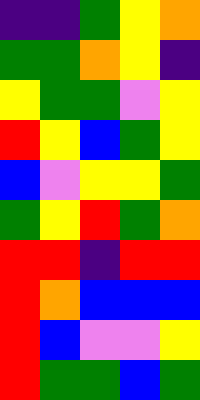[["indigo", "indigo", "green", "yellow", "orange"], ["green", "green", "orange", "yellow", "indigo"], ["yellow", "green", "green", "violet", "yellow"], ["red", "yellow", "blue", "green", "yellow"], ["blue", "violet", "yellow", "yellow", "green"], ["green", "yellow", "red", "green", "orange"], ["red", "red", "indigo", "red", "red"], ["red", "orange", "blue", "blue", "blue"], ["red", "blue", "violet", "violet", "yellow"], ["red", "green", "green", "blue", "green"]]